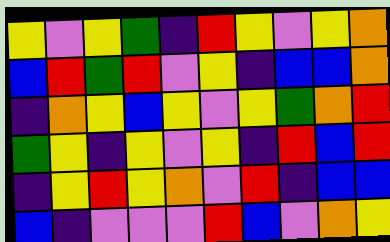[["yellow", "violet", "yellow", "green", "indigo", "red", "yellow", "violet", "yellow", "orange"], ["blue", "red", "green", "red", "violet", "yellow", "indigo", "blue", "blue", "orange"], ["indigo", "orange", "yellow", "blue", "yellow", "violet", "yellow", "green", "orange", "red"], ["green", "yellow", "indigo", "yellow", "violet", "yellow", "indigo", "red", "blue", "red"], ["indigo", "yellow", "red", "yellow", "orange", "violet", "red", "indigo", "blue", "blue"], ["blue", "indigo", "violet", "violet", "violet", "red", "blue", "violet", "orange", "yellow"]]